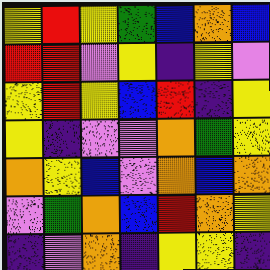[["yellow", "red", "yellow", "green", "blue", "orange", "blue"], ["red", "red", "violet", "yellow", "indigo", "yellow", "violet"], ["yellow", "red", "yellow", "blue", "red", "indigo", "yellow"], ["yellow", "indigo", "violet", "violet", "orange", "green", "yellow"], ["orange", "yellow", "blue", "violet", "orange", "blue", "orange"], ["violet", "green", "orange", "blue", "red", "orange", "yellow"], ["indigo", "violet", "orange", "indigo", "yellow", "yellow", "indigo"]]